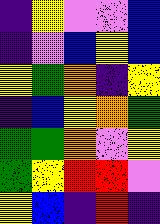[["indigo", "yellow", "violet", "violet", "blue"], ["indigo", "violet", "blue", "yellow", "blue"], ["yellow", "green", "orange", "indigo", "yellow"], ["indigo", "blue", "yellow", "orange", "green"], ["green", "green", "orange", "violet", "yellow"], ["green", "yellow", "red", "red", "violet"], ["yellow", "blue", "indigo", "red", "indigo"]]